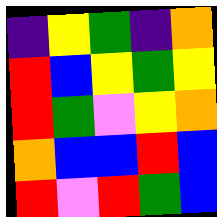[["indigo", "yellow", "green", "indigo", "orange"], ["red", "blue", "yellow", "green", "yellow"], ["red", "green", "violet", "yellow", "orange"], ["orange", "blue", "blue", "red", "blue"], ["red", "violet", "red", "green", "blue"]]